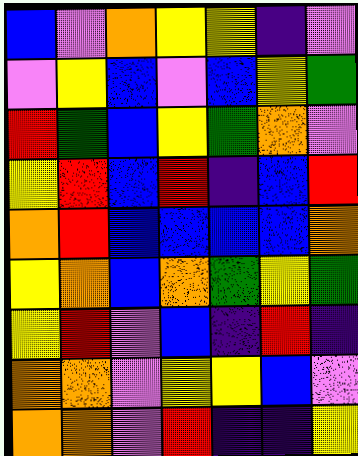[["blue", "violet", "orange", "yellow", "yellow", "indigo", "violet"], ["violet", "yellow", "blue", "violet", "blue", "yellow", "green"], ["red", "green", "blue", "yellow", "green", "orange", "violet"], ["yellow", "red", "blue", "red", "indigo", "blue", "red"], ["orange", "red", "blue", "blue", "blue", "blue", "orange"], ["yellow", "orange", "blue", "orange", "green", "yellow", "green"], ["yellow", "red", "violet", "blue", "indigo", "red", "indigo"], ["orange", "orange", "violet", "yellow", "yellow", "blue", "violet"], ["orange", "orange", "violet", "red", "indigo", "indigo", "yellow"]]